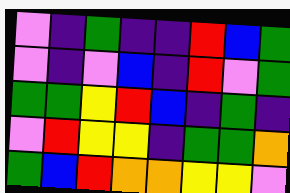[["violet", "indigo", "green", "indigo", "indigo", "red", "blue", "green"], ["violet", "indigo", "violet", "blue", "indigo", "red", "violet", "green"], ["green", "green", "yellow", "red", "blue", "indigo", "green", "indigo"], ["violet", "red", "yellow", "yellow", "indigo", "green", "green", "orange"], ["green", "blue", "red", "orange", "orange", "yellow", "yellow", "violet"]]